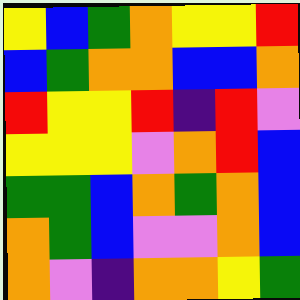[["yellow", "blue", "green", "orange", "yellow", "yellow", "red"], ["blue", "green", "orange", "orange", "blue", "blue", "orange"], ["red", "yellow", "yellow", "red", "indigo", "red", "violet"], ["yellow", "yellow", "yellow", "violet", "orange", "red", "blue"], ["green", "green", "blue", "orange", "green", "orange", "blue"], ["orange", "green", "blue", "violet", "violet", "orange", "blue"], ["orange", "violet", "indigo", "orange", "orange", "yellow", "green"]]